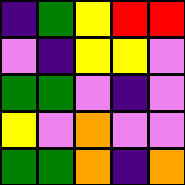[["indigo", "green", "yellow", "red", "red"], ["violet", "indigo", "yellow", "yellow", "violet"], ["green", "green", "violet", "indigo", "violet"], ["yellow", "violet", "orange", "violet", "violet"], ["green", "green", "orange", "indigo", "orange"]]